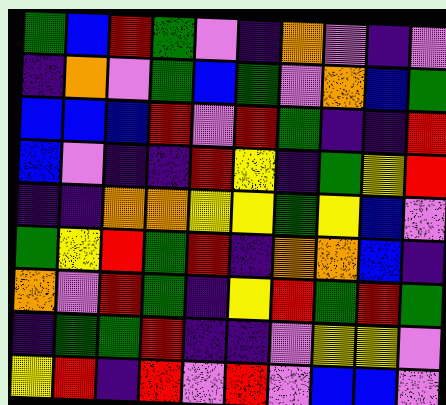[["green", "blue", "red", "green", "violet", "indigo", "orange", "violet", "indigo", "violet"], ["indigo", "orange", "violet", "green", "blue", "green", "violet", "orange", "blue", "green"], ["blue", "blue", "blue", "red", "violet", "red", "green", "indigo", "indigo", "red"], ["blue", "violet", "indigo", "indigo", "red", "yellow", "indigo", "green", "yellow", "red"], ["indigo", "indigo", "orange", "orange", "yellow", "yellow", "green", "yellow", "blue", "violet"], ["green", "yellow", "red", "green", "red", "indigo", "orange", "orange", "blue", "indigo"], ["orange", "violet", "red", "green", "indigo", "yellow", "red", "green", "red", "green"], ["indigo", "green", "green", "red", "indigo", "indigo", "violet", "yellow", "yellow", "violet"], ["yellow", "red", "indigo", "red", "violet", "red", "violet", "blue", "blue", "violet"]]